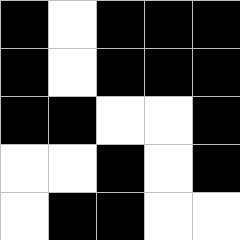[["black", "white", "black", "black", "black"], ["black", "white", "black", "black", "black"], ["black", "black", "white", "white", "black"], ["white", "white", "black", "white", "black"], ["white", "black", "black", "white", "white"]]